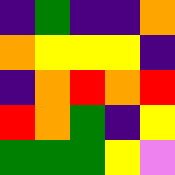[["indigo", "green", "indigo", "indigo", "orange"], ["orange", "yellow", "yellow", "yellow", "indigo"], ["indigo", "orange", "red", "orange", "red"], ["red", "orange", "green", "indigo", "yellow"], ["green", "green", "green", "yellow", "violet"]]